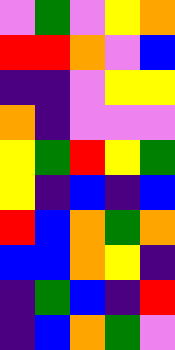[["violet", "green", "violet", "yellow", "orange"], ["red", "red", "orange", "violet", "blue"], ["indigo", "indigo", "violet", "yellow", "yellow"], ["orange", "indigo", "violet", "violet", "violet"], ["yellow", "green", "red", "yellow", "green"], ["yellow", "indigo", "blue", "indigo", "blue"], ["red", "blue", "orange", "green", "orange"], ["blue", "blue", "orange", "yellow", "indigo"], ["indigo", "green", "blue", "indigo", "red"], ["indigo", "blue", "orange", "green", "violet"]]